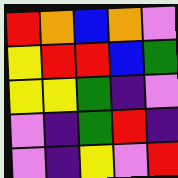[["red", "orange", "blue", "orange", "violet"], ["yellow", "red", "red", "blue", "green"], ["yellow", "yellow", "green", "indigo", "violet"], ["violet", "indigo", "green", "red", "indigo"], ["violet", "indigo", "yellow", "violet", "red"]]